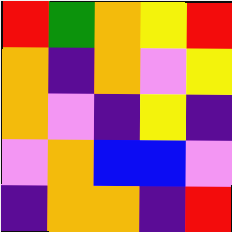[["red", "green", "orange", "yellow", "red"], ["orange", "indigo", "orange", "violet", "yellow"], ["orange", "violet", "indigo", "yellow", "indigo"], ["violet", "orange", "blue", "blue", "violet"], ["indigo", "orange", "orange", "indigo", "red"]]